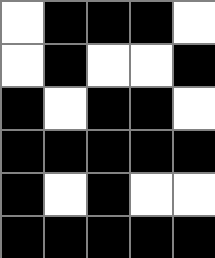[["white", "black", "black", "black", "white"], ["white", "black", "white", "white", "black"], ["black", "white", "black", "black", "white"], ["black", "black", "black", "black", "black"], ["black", "white", "black", "white", "white"], ["black", "black", "black", "black", "black"]]